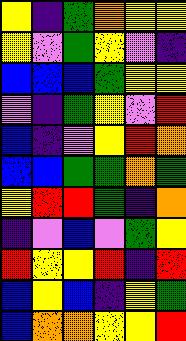[["yellow", "indigo", "green", "orange", "yellow", "yellow"], ["yellow", "violet", "green", "yellow", "violet", "indigo"], ["blue", "blue", "blue", "green", "yellow", "yellow"], ["violet", "indigo", "green", "yellow", "violet", "red"], ["blue", "indigo", "violet", "yellow", "red", "orange"], ["blue", "blue", "green", "green", "orange", "green"], ["yellow", "red", "red", "green", "indigo", "orange"], ["indigo", "violet", "blue", "violet", "green", "yellow"], ["red", "yellow", "yellow", "red", "indigo", "red"], ["blue", "yellow", "blue", "indigo", "yellow", "green"], ["blue", "orange", "orange", "yellow", "yellow", "red"]]